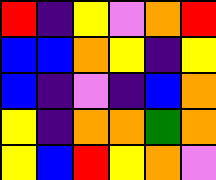[["red", "indigo", "yellow", "violet", "orange", "red"], ["blue", "blue", "orange", "yellow", "indigo", "yellow"], ["blue", "indigo", "violet", "indigo", "blue", "orange"], ["yellow", "indigo", "orange", "orange", "green", "orange"], ["yellow", "blue", "red", "yellow", "orange", "violet"]]